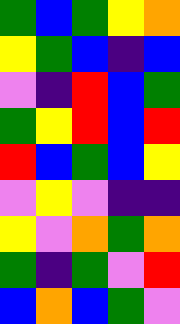[["green", "blue", "green", "yellow", "orange"], ["yellow", "green", "blue", "indigo", "blue"], ["violet", "indigo", "red", "blue", "green"], ["green", "yellow", "red", "blue", "red"], ["red", "blue", "green", "blue", "yellow"], ["violet", "yellow", "violet", "indigo", "indigo"], ["yellow", "violet", "orange", "green", "orange"], ["green", "indigo", "green", "violet", "red"], ["blue", "orange", "blue", "green", "violet"]]